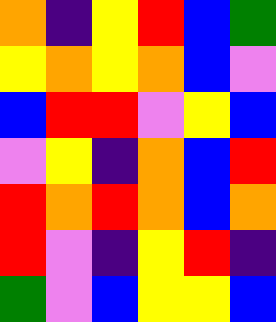[["orange", "indigo", "yellow", "red", "blue", "green"], ["yellow", "orange", "yellow", "orange", "blue", "violet"], ["blue", "red", "red", "violet", "yellow", "blue"], ["violet", "yellow", "indigo", "orange", "blue", "red"], ["red", "orange", "red", "orange", "blue", "orange"], ["red", "violet", "indigo", "yellow", "red", "indigo"], ["green", "violet", "blue", "yellow", "yellow", "blue"]]